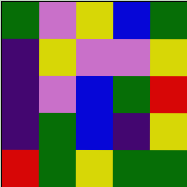[["green", "violet", "yellow", "blue", "green"], ["indigo", "yellow", "violet", "violet", "yellow"], ["indigo", "violet", "blue", "green", "red"], ["indigo", "green", "blue", "indigo", "yellow"], ["red", "green", "yellow", "green", "green"]]